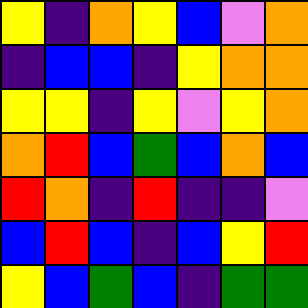[["yellow", "indigo", "orange", "yellow", "blue", "violet", "orange"], ["indigo", "blue", "blue", "indigo", "yellow", "orange", "orange"], ["yellow", "yellow", "indigo", "yellow", "violet", "yellow", "orange"], ["orange", "red", "blue", "green", "blue", "orange", "blue"], ["red", "orange", "indigo", "red", "indigo", "indigo", "violet"], ["blue", "red", "blue", "indigo", "blue", "yellow", "red"], ["yellow", "blue", "green", "blue", "indigo", "green", "green"]]